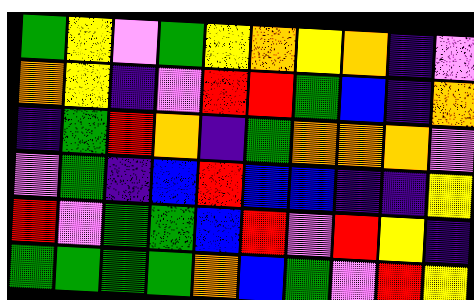[["green", "yellow", "violet", "green", "yellow", "orange", "yellow", "orange", "indigo", "violet"], ["orange", "yellow", "indigo", "violet", "red", "red", "green", "blue", "indigo", "orange"], ["indigo", "green", "red", "orange", "indigo", "green", "orange", "orange", "orange", "violet"], ["violet", "green", "indigo", "blue", "red", "blue", "blue", "indigo", "indigo", "yellow"], ["red", "violet", "green", "green", "blue", "red", "violet", "red", "yellow", "indigo"], ["green", "green", "green", "green", "orange", "blue", "green", "violet", "red", "yellow"]]